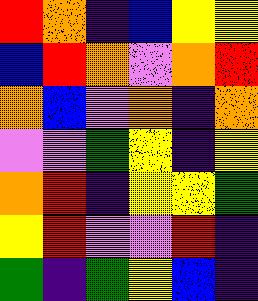[["red", "orange", "indigo", "blue", "yellow", "yellow"], ["blue", "red", "orange", "violet", "orange", "red"], ["orange", "blue", "violet", "orange", "indigo", "orange"], ["violet", "violet", "green", "yellow", "indigo", "yellow"], ["orange", "red", "indigo", "yellow", "yellow", "green"], ["yellow", "red", "violet", "violet", "red", "indigo"], ["green", "indigo", "green", "yellow", "blue", "indigo"]]